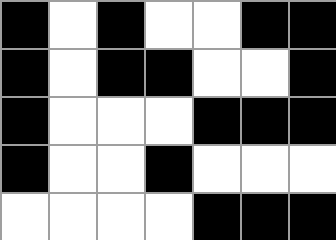[["black", "white", "black", "white", "white", "black", "black"], ["black", "white", "black", "black", "white", "white", "black"], ["black", "white", "white", "white", "black", "black", "black"], ["black", "white", "white", "black", "white", "white", "white"], ["white", "white", "white", "white", "black", "black", "black"]]